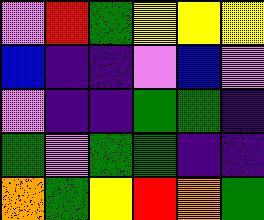[["violet", "red", "green", "yellow", "yellow", "yellow"], ["blue", "indigo", "indigo", "violet", "blue", "violet"], ["violet", "indigo", "indigo", "green", "green", "indigo"], ["green", "violet", "green", "green", "indigo", "indigo"], ["orange", "green", "yellow", "red", "orange", "green"]]